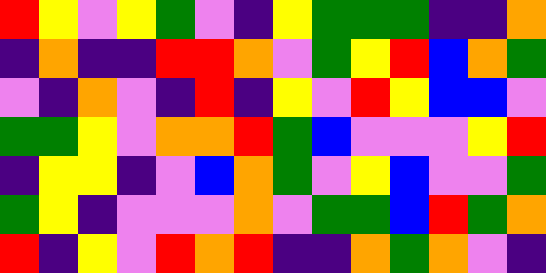[["red", "yellow", "violet", "yellow", "green", "violet", "indigo", "yellow", "green", "green", "green", "indigo", "indigo", "orange"], ["indigo", "orange", "indigo", "indigo", "red", "red", "orange", "violet", "green", "yellow", "red", "blue", "orange", "green"], ["violet", "indigo", "orange", "violet", "indigo", "red", "indigo", "yellow", "violet", "red", "yellow", "blue", "blue", "violet"], ["green", "green", "yellow", "violet", "orange", "orange", "red", "green", "blue", "violet", "violet", "violet", "yellow", "red"], ["indigo", "yellow", "yellow", "indigo", "violet", "blue", "orange", "green", "violet", "yellow", "blue", "violet", "violet", "green"], ["green", "yellow", "indigo", "violet", "violet", "violet", "orange", "violet", "green", "green", "blue", "red", "green", "orange"], ["red", "indigo", "yellow", "violet", "red", "orange", "red", "indigo", "indigo", "orange", "green", "orange", "violet", "indigo"]]